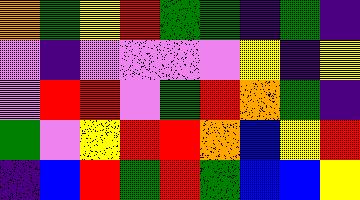[["orange", "green", "yellow", "red", "green", "green", "indigo", "green", "indigo"], ["violet", "indigo", "violet", "violet", "violet", "violet", "yellow", "indigo", "yellow"], ["violet", "red", "red", "violet", "green", "red", "orange", "green", "indigo"], ["green", "violet", "yellow", "red", "red", "orange", "blue", "yellow", "red"], ["indigo", "blue", "red", "green", "red", "green", "blue", "blue", "yellow"]]